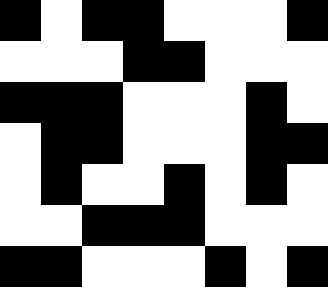[["black", "white", "black", "black", "white", "white", "white", "black"], ["white", "white", "white", "black", "black", "white", "white", "white"], ["black", "black", "black", "white", "white", "white", "black", "white"], ["white", "black", "black", "white", "white", "white", "black", "black"], ["white", "black", "white", "white", "black", "white", "black", "white"], ["white", "white", "black", "black", "black", "white", "white", "white"], ["black", "black", "white", "white", "white", "black", "white", "black"]]